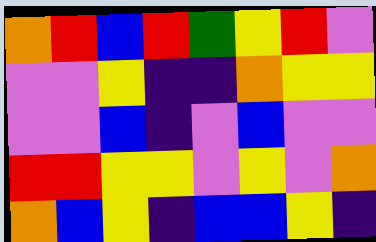[["orange", "red", "blue", "red", "green", "yellow", "red", "violet"], ["violet", "violet", "yellow", "indigo", "indigo", "orange", "yellow", "yellow"], ["violet", "violet", "blue", "indigo", "violet", "blue", "violet", "violet"], ["red", "red", "yellow", "yellow", "violet", "yellow", "violet", "orange"], ["orange", "blue", "yellow", "indigo", "blue", "blue", "yellow", "indigo"]]